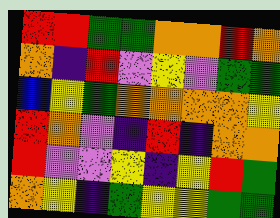[["red", "red", "green", "green", "orange", "orange", "red", "orange"], ["orange", "indigo", "red", "violet", "yellow", "violet", "green", "green"], ["blue", "yellow", "green", "orange", "orange", "orange", "orange", "yellow"], ["red", "orange", "violet", "indigo", "red", "indigo", "orange", "orange"], ["red", "violet", "violet", "yellow", "indigo", "yellow", "red", "green"], ["orange", "yellow", "indigo", "green", "yellow", "yellow", "green", "green"]]